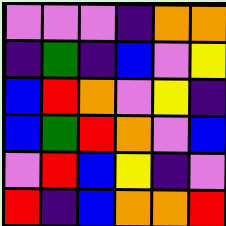[["violet", "violet", "violet", "indigo", "orange", "orange"], ["indigo", "green", "indigo", "blue", "violet", "yellow"], ["blue", "red", "orange", "violet", "yellow", "indigo"], ["blue", "green", "red", "orange", "violet", "blue"], ["violet", "red", "blue", "yellow", "indigo", "violet"], ["red", "indigo", "blue", "orange", "orange", "red"]]